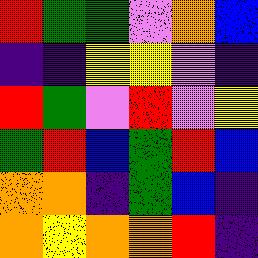[["red", "green", "green", "violet", "orange", "blue"], ["indigo", "indigo", "yellow", "yellow", "violet", "indigo"], ["red", "green", "violet", "red", "violet", "yellow"], ["green", "red", "blue", "green", "red", "blue"], ["orange", "orange", "indigo", "green", "blue", "indigo"], ["orange", "yellow", "orange", "orange", "red", "indigo"]]